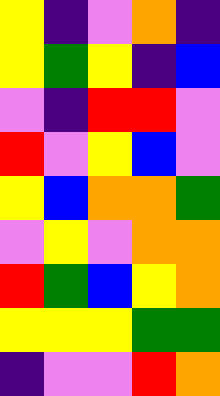[["yellow", "indigo", "violet", "orange", "indigo"], ["yellow", "green", "yellow", "indigo", "blue"], ["violet", "indigo", "red", "red", "violet"], ["red", "violet", "yellow", "blue", "violet"], ["yellow", "blue", "orange", "orange", "green"], ["violet", "yellow", "violet", "orange", "orange"], ["red", "green", "blue", "yellow", "orange"], ["yellow", "yellow", "yellow", "green", "green"], ["indigo", "violet", "violet", "red", "orange"]]